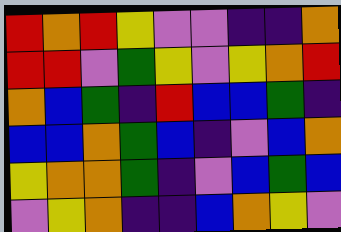[["red", "orange", "red", "yellow", "violet", "violet", "indigo", "indigo", "orange"], ["red", "red", "violet", "green", "yellow", "violet", "yellow", "orange", "red"], ["orange", "blue", "green", "indigo", "red", "blue", "blue", "green", "indigo"], ["blue", "blue", "orange", "green", "blue", "indigo", "violet", "blue", "orange"], ["yellow", "orange", "orange", "green", "indigo", "violet", "blue", "green", "blue"], ["violet", "yellow", "orange", "indigo", "indigo", "blue", "orange", "yellow", "violet"]]